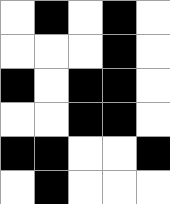[["white", "black", "white", "black", "white"], ["white", "white", "white", "black", "white"], ["black", "white", "black", "black", "white"], ["white", "white", "black", "black", "white"], ["black", "black", "white", "white", "black"], ["white", "black", "white", "white", "white"]]